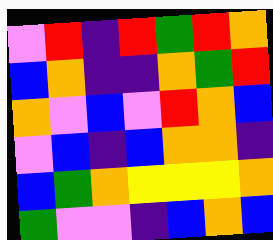[["violet", "red", "indigo", "red", "green", "red", "orange"], ["blue", "orange", "indigo", "indigo", "orange", "green", "red"], ["orange", "violet", "blue", "violet", "red", "orange", "blue"], ["violet", "blue", "indigo", "blue", "orange", "orange", "indigo"], ["blue", "green", "orange", "yellow", "yellow", "yellow", "orange"], ["green", "violet", "violet", "indigo", "blue", "orange", "blue"]]